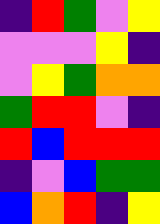[["indigo", "red", "green", "violet", "yellow"], ["violet", "violet", "violet", "yellow", "indigo"], ["violet", "yellow", "green", "orange", "orange"], ["green", "red", "red", "violet", "indigo"], ["red", "blue", "red", "red", "red"], ["indigo", "violet", "blue", "green", "green"], ["blue", "orange", "red", "indigo", "yellow"]]